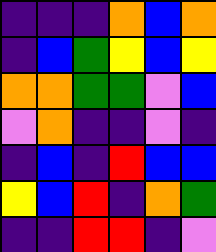[["indigo", "indigo", "indigo", "orange", "blue", "orange"], ["indigo", "blue", "green", "yellow", "blue", "yellow"], ["orange", "orange", "green", "green", "violet", "blue"], ["violet", "orange", "indigo", "indigo", "violet", "indigo"], ["indigo", "blue", "indigo", "red", "blue", "blue"], ["yellow", "blue", "red", "indigo", "orange", "green"], ["indigo", "indigo", "red", "red", "indigo", "violet"]]